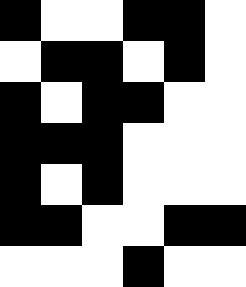[["black", "white", "white", "black", "black", "white"], ["white", "black", "black", "white", "black", "white"], ["black", "white", "black", "black", "white", "white"], ["black", "black", "black", "white", "white", "white"], ["black", "white", "black", "white", "white", "white"], ["black", "black", "white", "white", "black", "black"], ["white", "white", "white", "black", "white", "white"]]